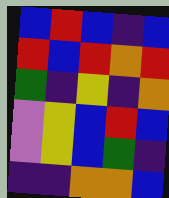[["blue", "red", "blue", "indigo", "blue"], ["red", "blue", "red", "orange", "red"], ["green", "indigo", "yellow", "indigo", "orange"], ["violet", "yellow", "blue", "red", "blue"], ["violet", "yellow", "blue", "green", "indigo"], ["indigo", "indigo", "orange", "orange", "blue"]]